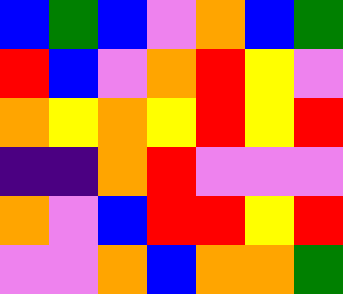[["blue", "green", "blue", "violet", "orange", "blue", "green"], ["red", "blue", "violet", "orange", "red", "yellow", "violet"], ["orange", "yellow", "orange", "yellow", "red", "yellow", "red"], ["indigo", "indigo", "orange", "red", "violet", "violet", "violet"], ["orange", "violet", "blue", "red", "red", "yellow", "red"], ["violet", "violet", "orange", "blue", "orange", "orange", "green"]]